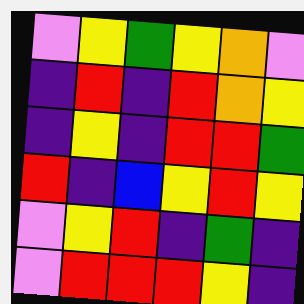[["violet", "yellow", "green", "yellow", "orange", "violet"], ["indigo", "red", "indigo", "red", "orange", "yellow"], ["indigo", "yellow", "indigo", "red", "red", "green"], ["red", "indigo", "blue", "yellow", "red", "yellow"], ["violet", "yellow", "red", "indigo", "green", "indigo"], ["violet", "red", "red", "red", "yellow", "indigo"]]